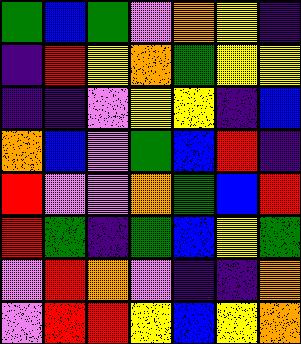[["green", "blue", "green", "violet", "orange", "yellow", "indigo"], ["indigo", "red", "yellow", "orange", "green", "yellow", "yellow"], ["indigo", "indigo", "violet", "yellow", "yellow", "indigo", "blue"], ["orange", "blue", "violet", "green", "blue", "red", "indigo"], ["red", "violet", "violet", "orange", "green", "blue", "red"], ["red", "green", "indigo", "green", "blue", "yellow", "green"], ["violet", "red", "orange", "violet", "indigo", "indigo", "orange"], ["violet", "red", "red", "yellow", "blue", "yellow", "orange"]]